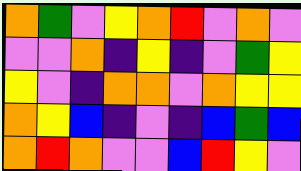[["orange", "green", "violet", "yellow", "orange", "red", "violet", "orange", "violet"], ["violet", "violet", "orange", "indigo", "yellow", "indigo", "violet", "green", "yellow"], ["yellow", "violet", "indigo", "orange", "orange", "violet", "orange", "yellow", "yellow"], ["orange", "yellow", "blue", "indigo", "violet", "indigo", "blue", "green", "blue"], ["orange", "red", "orange", "violet", "violet", "blue", "red", "yellow", "violet"]]